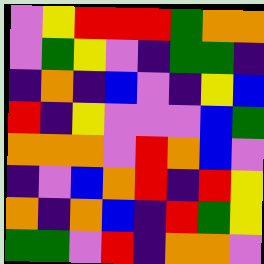[["violet", "yellow", "red", "red", "red", "green", "orange", "orange"], ["violet", "green", "yellow", "violet", "indigo", "green", "green", "indigo"], ["indigo", "orange", "indigo", "blue", "violet", "indigo", "yellow", "blue"], ["red", "indigo", "yellow", "violet", "violet", "violet", "blue", "green"], ["orange", "orange", "orange", "violet", "red", "orange", "blue", "violet"], ["indigo", "violet", "blue", "orange", "red", "indigo", "red", "yellow"], ["orange", "indigo", "orange", "blue", "indigo", "red", "green", "yellow"], ["green", "green", "violet", "red", "indigo", "orange", "orange", "violet"]]